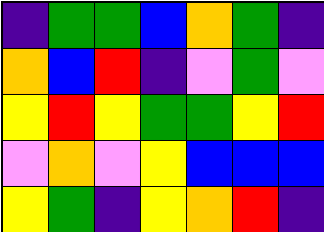[["indigo", "green", "green", "blue", "orange", "green", "indigo"], ["orange", "blue", "red", "indigo", "violet", "green", "violet"], ["yellow", "red", "yellow", "green", "green", "yellow", "red"], ["violet", "orange", "violet", "yellow", "blue", "blue", "blue"], ["yellow", "green", "indigo", "yellow", "orange", "red", "indigo"]]